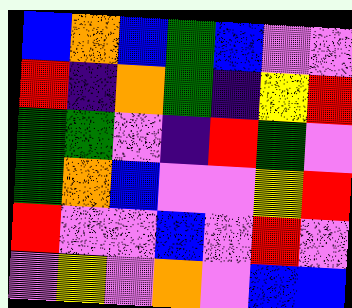[["blue", "orange", "blue", "green", "blue", "violet", "violet"], ["red", "indigo", "orange", "green", "indigo", "yellow", "red"], ["green", "green", "violet", "indigo", "red", "green", "violet"], ["green", "orange", "blue", "violet", "violet", "yellow", "red"], ["red", "violet", "violet", "blue", "violet", "red", "violet"], ["violet", "yellow", "violet", "orange", "violet", "blue", "blue"]]